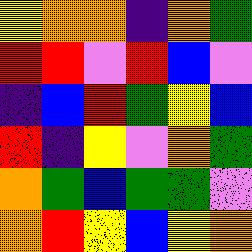[["yellow", "orange", "orange", "indigo", "orange", "green"], ["red", "red", "violet", "red", "blue", "violet"], ["indigo", "blue", "red", "green", "yellow", "blue"], ["red", "indigo", "yellow", "violet", "orange", "green"], ["orange", "green", "blue", "green", "green", "violet"], ["orange", "red", "yellow", "blue", "yellow", "orange"]]